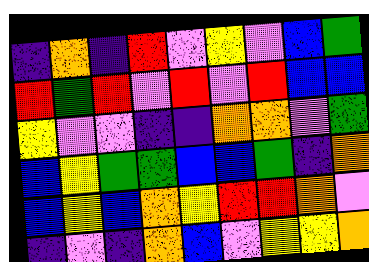[["indigo", "orange", "indigo", "red", "violet", "yellow", "violet", "blue", "green"], ["red", "green", "red", "violet", "red", "violet", "red", "blue", "blue"], ["yellow", "violet", "violet", "indigo", "indigo", "orange", "orange", "violet", "green"], ["blue", "yellow", "green", "green", "blue", "blue", "green", "indigo", "orange"], ["blue", "yellow", "blue", "orange", "yellow", "red", "red", "orange", "violet"], ["indigo", "violet", "indigo", "orange", "blue", "violet", "yellow", "yellow", "orange"]]